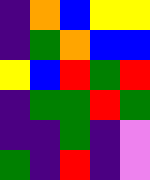[["indigo", "orange", "blue", "yellow", "yellow"], ["indigo", "green", "orange", "blue", "blue"], ["yellow", "blue", "red", "green", "red"], ["indigo", "green", "green", "red", "green"], ["indigo", "indigo", "green", "indigo", "violet"], ["green", "indigo", "red", "indigo", "violet"]]